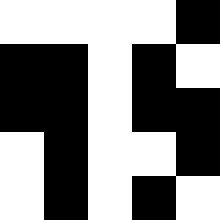[["white", "white", "white", "white", "black"], ["black", "black", "white", "black", "white"], ["black", "black", "white", "black", "black"], ["white", "black", "white", "white", "black"], ["white", "black", "white", "black", "white"]]